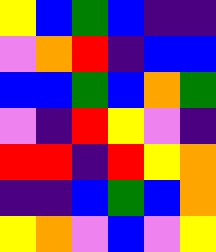[["yellow", "blue", "green", "blue", "indigo", "indigo"], ["violet", "orange", "red", "indigo", "blue", "blue"], ["blue", "blue", "green", "blue", "orange", "green"], ["violet", "indigo", "red", "yellow", "violet", "indigo"], ["red", "red", "indigo", "red", "yellow", "orange"], ["indigo", "indigo", "blue", "green", "blue", "orange"], ["yellow", "orange", "violet", "blue", "violet", "yellow"]]